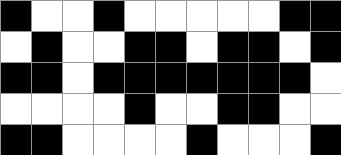[["black", "white", "white", "black", "white", "white", "white", "white", "white", "black", "black"], ["white", "black", "white", "white", "black", "black", "white", "black", "black", "white", "black"], ["black", "black", "white", "black", "black", "black", "black", "black", "black", "black", "white"], ["white", "white", "white", "white", "black", "white", "white", "black", "black", "white", "white"], ["black", "black", "white", "white", "white", "white", "black", "white", "white", "white", "black"]]